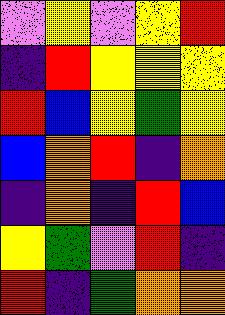[["violet", "yellow", "violet", "yellow", "red"], ["indigo", "red", "yellow", "yellow", "yellow"], ["red", "blue", "yellow", "green", "yellow"], ["blue", "orange", "red", "indigo", "orange"], ["indigo", "orange", "indigo", "red", "blue"], ["yellow", "green", "violet", "red", "indigo"], ["red", "indigo", "green", "orange", "orange"]]